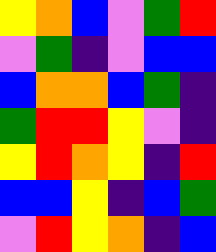[["yellow", "orange", "blue", "violet", "green", "red"], ["violet", "green", "indigo", "violet", "blue", "blue"], ["blue", "orange", "orange", "blue", "green", "indigo"], ["green", "red", "red", "yellow", "violet", "indigo"], ["yellow", "red", "orange", "yellow", "indigo", "red"], ["blue", "blue", "yellow", "indigo", "blue", "green"], ["violet", "red", "yellow", "orange", "indigo", "blue"]]